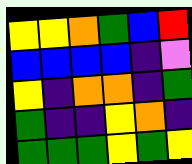[["yellow", "yellow", "orange", "green", "blue", "red"], ["blue", "blue", "blue", "blue", "indigo", "violet"], ["yellow", "indigo", "orange", "orange", "indigo", "green"], ["green", "indigo", "indigo", "yellow", "orange", "indigo"], ["green", "green", "green", "yellow", "green", "yellow"]]